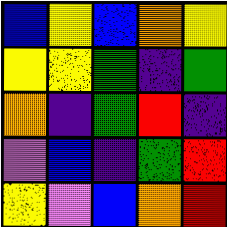[["blue", "yellow", "blue", "orange", "yellow"], ["yellow", "yellow", "green", "indigo", "green"], ["orange", "indigo", "green", "red", "indigo"], ["violet", "blue", "indigo", "green", "red"], ["yellow", "violet", "blue", "orange", "red"]]